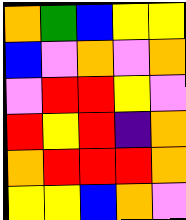[["orange", "green", "blue", "yellow", "yellow"], ["blue", "violet", "orange", "violet", "orange"], ["violet", "red", "red", "yellow", "violet"], ["red", "yellow", "red", "indigo", "orange"], ["orange", "red", "red", "red", "orange"], ["yellow", "yellow", "blue", "orange", "violet"]]